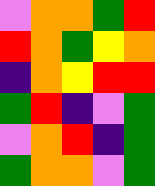[["violet", "orange", "orange", "green", "red"], ["red", "orange", "green", "yellow", "orange"], ["indigo", "orange", "yellow", "red", "red"], ["green", "red", "indigo", "violet", "green"], ["violet", "orange", "red", "indigo", "green"], ["green", "orange", "orange", "violet", "green"]]